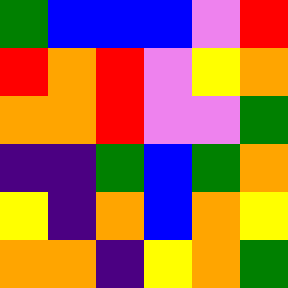[["green", "blue", "blue", "blue", "violet", "red"], ["red", "orange", "red", "violet", "yellow", "orange"], ["orange", "orange", "red", "violet", "violet", "green"], ["indigo", "indigo", "green", "blue", "green", "orange"], ["yellow", "indigo", "orange", "blue", "orange", "yellow"], ["orange", "orange", "indigo", "yellow", "orange", "green"]]